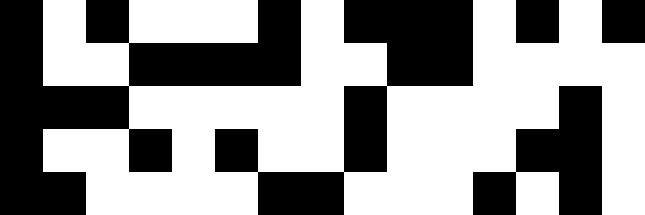[["black", "white", "black", "white", "white", "white", "black", "white", "black", "black", "black", "white", "black", "white", "black"], ["black", "white", "white", "black", "black", "black", "black", "white", "white", "black", "black", "white", "white", "white", "white"], ["black", "black", "black", "white", "white", "white", "white", "white", "black", "white", "white", "white", "white", "black", "white"], ["black", "white", "white", "black", "white", "black", "white", "white", "black", "white", "white", "white", "black", "black", "white"], ["black", "black", "white", "white", "white", "white", "black", "black", "white", "white", "white", "black", "white", "black", "white"]]